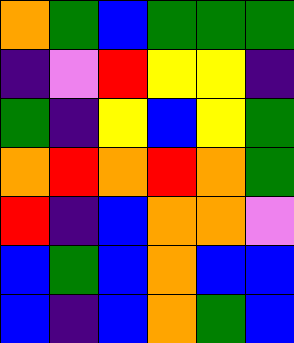[["orange", "green", "blue", "green", "green", "green"], ["indigo", "violet", "red", "yellow", "yellow", "indigo"], ["green", "indigo", "yellow", "blue", "yellow", "green"], ["orange", "red", "orange", "red", "orange", "green"], ["red", "indigo", "blue", "orange", "orange", "violet"], ["blue", "green", "blue", "orange", "blue", "blue"], ["blue", "indigo", "blue", "orange", "green", "blue"]]